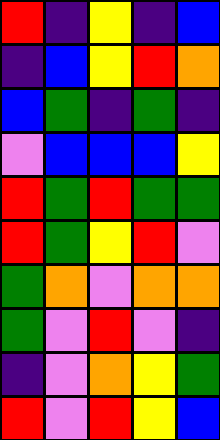[["red", "indigo", "yellow", "indigo", "blue"], ["indigo", "blue", "yellow", "red", "orange"], ["blue", "green", "indigo", "green", "indigo"], ["violet", "blue", "blue", "blue", "yellow"], ["red", "green", "red", "green", "green"], ["red", "green", "yellow", "red", "violet"], ["green", "orange", "violet", "orange", "orange"], ["green", "violet", "red", "violet", "indigo"], ["indigo", "violet", "orange", "yellow", "green"], ["red", "violet", "red", "yellow", "blue"]]